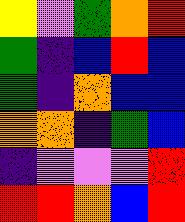[["yellow", "violet", "green", "orange", "red"], ["green", "indigo", "blue", "red", "blue"], ["green", "indigo", "orange", "blue", "blue"], ["orange", "orange", "indigo", "green", "blue"], ["indigo", "violet", "violet", "violet", "red"], ["red", "red", "orange", "blue", "red"]]